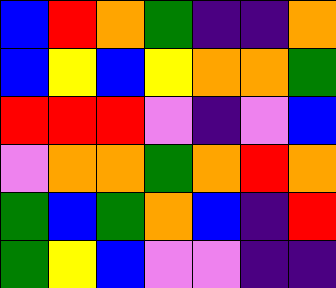[["blue", "red", "orange", "green", "indigo", "indigo", "orange"], ["blue", "yellow", "blue", "yellow", "orange", "orange", "green"], ["red", "red", "red", "violet", "indigo", "violet", "blue"], ["violet", "orange", "orange", "green", "orange", "red", "orange"], ["green", "blue", "green", "orange", "blue", "indigo", "red"], ["green", "yellow", "blue", "violet", "violet", "indigo", "indigo"]]